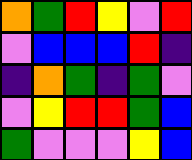[["orange", "green", "red", "yellow", "violet", "red"], ["violet", "blue", "blue", "blue", "red", "indigo"], ["indigo", "orange", "green", "indigo", "green", "violet"], ["violet", "yellow", "red", "red", "green", "blue"], ["green", "violet", "violet", "violet", "yellow", "blue"]]